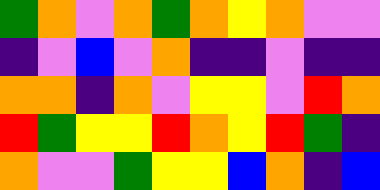[["green", "orange", "violet", "orange", "green", "orange", "yellow", "orange", "violet", "violet"], ["indigo", "violet", "blue", "violet", "orange", "indigo", "indigo", "violet", "indigo", "indigo"], ["orange", "orange", "indigo", "orange", "violet", "yellow", "yellow", "violet", "red", "orange"], ["red", "green", "yellow", "yellow", "red", "orange", "yellow", "red", "green", "indigo"], ["orange", "violet", "violet", "green", "yellow", "yellow", "blue", "orange", "indigo", "blue"]]